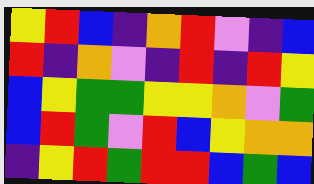[["yellow", "red", "blue", "indigo", "orange", "red", "violet", "indigo", "blue"], ["red", "indigo", "orange", "violet", "indigo", "red", "indigo", "red", "yellow"], ["blue", "yellow", "green", "green", "yellow", "yellow", "orange", "violet", "green"], ["blue", "red", "green", "violet", "red", "blue", "yellow", "orange", "orange"], ["indigo", "yellow", "red", "green", "red", "red", "blue", "green", "blue"]]